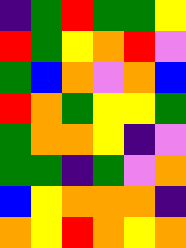[["indigo", "green", "red", "green", "green", "yellow"], ["red", "green", "yellow", "orange", "red", "violet"], ["green", "blue", "orange", "violet", "orange", "blue"], ["red", "orange", "green", "yellow", "yellow", "green"], ["green", "orange", "orange", "yellow", "indigo", "violet"], ["green", "green", "indigo", "green", "violet", "orange"], ["blue", "yellow", "orange", "orange", "orange", "indigo"], ["orange", "yellow", "red", "orange", "yellow", "orange"]]